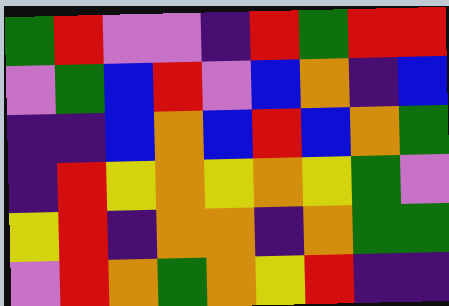[["green", "red", "violet", "violet", "indigo", "red", "green", "red", "red"], ["violet", "green", "blue", "red", "violet", "blue", "orange", "indigo", "blue"], ["indigo", "indigo", "blue", "orange", "blue", "red", "blue", "orange", "green"], ["indigo", "red", "yellow", "orange", "yellow", "orange", "yellow", "green", "violet"], ["yellow", "red", "indigo", "orange", "orange", "indigo", "orange", "green", "green"], ["violet", "red", "orange", "green", "orange", "yellow", "red", "indigo", "indigo"]]